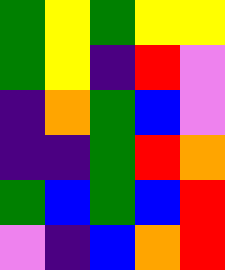[["green", "yellow", "green", "yellow", "yellow"], ["green", "yellow", "indigo", "red", "violet"], ["indigo", "orange", "green", "blue", "violet"], ["indigo", "indigo", "green", "red", "orange"], ["green", "blue", "green", "blue", "red"], ["violet", "indigo", "blue", "orange", "red"]]